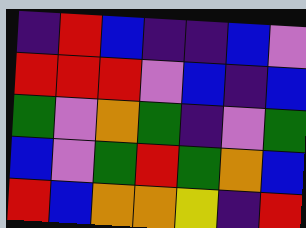[["indigo", "red", "blue", "indigo", "indigo", "blue", "violet"], ["red", "red", "red", "violet", "blue", "indigo", "blue"], ["green", "violet", "orange", "green", "indigo", "violet", "green"], ["blue", "violet", "green", "red", "green", "orange", "blue"], ["red", "blue", "orange", "orange", "yellow", "indigo", "red"]]